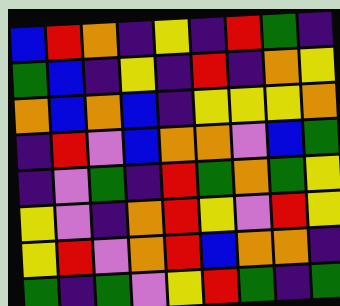[["blue", "red", "orange", "indigo", "yellow", "indigo", "red", "green", "indigo"], ["green", "blue", "indigo", "yellow", "indigo", "red", "indigo", "orange", "yellow"], ["orange", "blue", "orange", "blue", "indigo", "yellow", "yellow", "yellow", "orange"], ["indigo", "red", "violet", "blue", "orange", "orange", "violet", "blue", "green"], ["indigo", "violet", "green", "indigo", "red", "green", "orange", "green", "yellow"], ["yellow", "violet", "indigo", "orange", "red", "yellow", "violet", "red", "yellow"], ["yellow", "red", "violet", "orange", "red", "blue", "orange", "orange", "indigo"], ["green", "indigo", "green", "violet", "yellow", "red", "green", "indigo", "green"]]